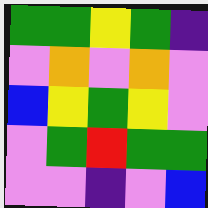[["green", "green", "yellow", "green", "indigo"], ["violet", "orange", "violet", "orange", "violet"], ["blue", "yellow", "green", "yellow", "violet"], ["violet", "green", "red", "green", "green"], ["violet", "violet", "indigo", "violet", "blue"]]